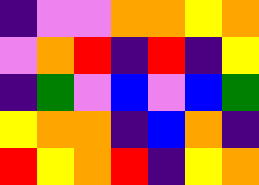[["indigo", "violet", "violet", "orange", "orange", "yellow", "orange"], ["violet", "orange", "red", "indigo", "red", "indigo", "yellow"], ["indigo", "green", "violet", "blue", "violet", "blue", "green"], ["yellow", "orange", "orange", "indigo", "blue", "orange", "indigo"], ["red", "yellow", "orange", "red", "indigo", "yellow", "orange"]]